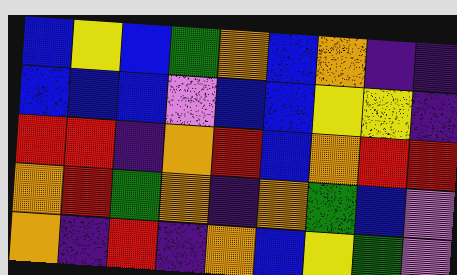[["blue", "yellow", "blue", "green", "orange", "blue", "orange", "indigo", "indigo"], ["blue", "blue", "blue", "violet", "blue", "blue", "yellow", "yellow", "indigo"], ["red", "red", "indigo", "orange", "red", "blue", "orange", "red", "red"], ["orange", "red", "green", "orange", "indigo", "orange", "green", "blue", "violet"], ["orange", "indigo", "red", "indigo", "orange", "blue", "yellow", "green", "violet"]]